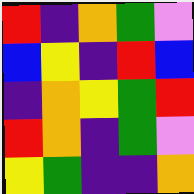[["red", "indigo", "orange", "green", "violet"], ["blue", "yellow", "indigo", "red", "blue"], ["indigo", "orange", "yellow", "green", "red"], ["red", "orange", "indigo", "green", "violet"], ["yellow", "green", "indigo", "indigo", "orange"]]